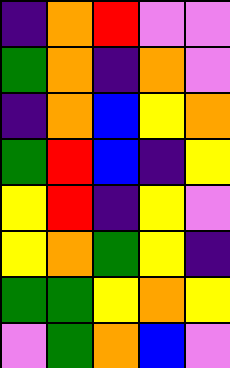[["indigo", "orange", "red", "violet", "violet"], ["green", "orange", "indigo", "orange", "violet"], ["indigo", "orange", "blue", "yellow", "orange"], ["green", "red", "blue", "indigo", "yellow"], ["yellow", "red", "indigo", "yellow", "violet"], ["yellow", "orange", "green", "yellow", "indigo"], ["green", "green", "yellow", "orange", "yellow"], ["violet", "green", "orange", "blue", "violet"]]